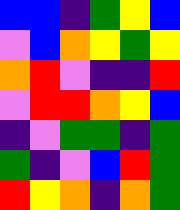[["blue", "blue", "indigo", "green", "yellow", "blue"], ["violet", "blue", "orange", "yellow", "green", "yellow"], ["orange", "red", "violet", "indigo", "indigo", "red"], ["violet", "red", "red", "orange", "yellow", "blue"], ["indigo", "violet", "green", "green", "indigo", "green"], ["green", "indigo", "violet", "blue", "red", "green"], ["red", "yellow", "orange", "indigo", "orange", "green"]]